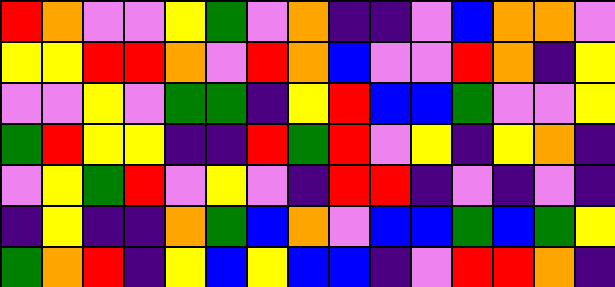[["red", "orange", "violet", "violet", "yellow", "green", "violet", "orange", "indigo", "indigo", "violet", "blue", "orange", "orange", "violet"], ["yellow", "yellow", "red", "red", "orange", "violet", "red", "orange", "blue", "violet", "violet", "red", "orange", "indigo", "yellow"], ["violet", "violet", "yellow", "violet", "green", "green", "indigo", "yellow", "red", "blue", "blue", "green", "violet", "violet", "yellow"], ["green", "red", "yellow", "yellow", "indigo", "indigo", "red", "green", "red", "violet", "yellow", "indigo", "yellow", "orange", "indigo"], ["violet", "yellow", "green", "red", "violet", "yellow", "violet", "indigo", "red", "red", "indigo", "violet", "indigo", "violet", "indigo"], ["indigo", "yellow", "indigo", "indigo", "orange", "green", "blue", "orange", "violet", "blue", "blue", "green", "blue", "green", "yellow"], ["green", "orange", "red", "indigo", "yellow", "blue", "yellow", "blue", "blue", "indigo", "violet", "red", "red", "orange", "indigo"]]